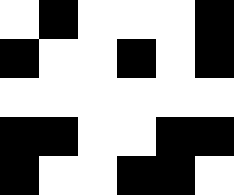[["white", "black", "white", "white", "white", "black"], ["black", "white", "white", "black", "white", "black"], ["white", "white", "white", "white", "white", "white"], ["black", "black", "white", "white", "black", "black"], ["black", "white", "white", "black", "black", "white"]]